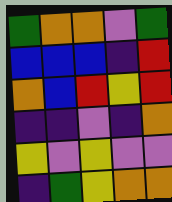[["green", "orange", "orange", "violet", "green"], ["blue", "blue", "blue", "indigo", "red"], ["orange", "blue", "red", "yellow", "red"], ["indigo", "indigo", "violet", "indigo", "orange"], ["yellow", "violet", "yellow", "violet", "violet"], ["indigo", "green", "yellow", "orange", "orange"]]